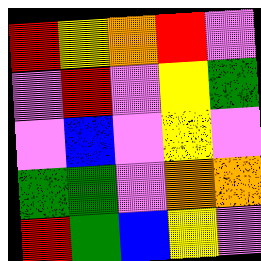[["red", "yellow", "orange", "red", "violet"], ["violet", "red", "violet", "yellow", "green"], ["violet", "blue", "violet", "yellow", "violet"], ["green", "green", "violet", "orange", "orange"], ["red", "green", "blue", "yellow", "violet"]]